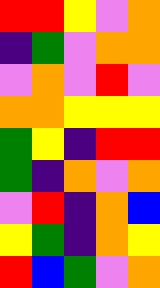[["red", "red", "yellow", "violet", "orange"], ["indigo", "green", "violet", "orange", "orange"], ["violet", "orange", "violet", "red", "violet"], ["orange", "orange", "yellow", "yellow", "yellow"], ["green", "yellow", "indigo", "red", "red"], ["green", "indigo", "orange", "violet", "orange"], ["violet", "red", "indigo", "orange", "blue"], ["yellow", "green", "indigo", "orange", "yellow"], ["red", "blue", "green", "violet", "orange"]]